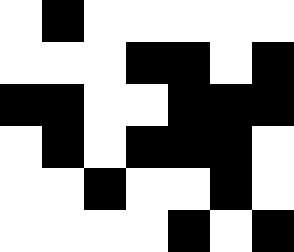[["white", "black", "white", "white", "white", "white", "white"], ["white", "white", "white", "black", "black", "white", "black"], ["black", "black", "white", "white", "black", "black", "black"], ["white", "black", "white", "black", "black", "black", "white"], ["white", "white", "black", "white", "white", "black", "white"], ["white", "white", "white", "white", "black", "white", "black"]]